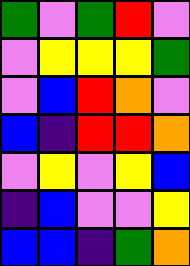[["green", "violet", "green", "red", "violet"], ["violet", "yellow", "yellow", "yellow", "green"], ["violet", "blue", "red", "orange", "violet"], ["blue", "indigo", "red", "red", "orange"], ["violet", "yellow", "violet", "yellow", "blue"], ["indigo", "blue", "violet", "violet", "yellow"], ["blue", "blue", "indigo", "green", "orange"]]